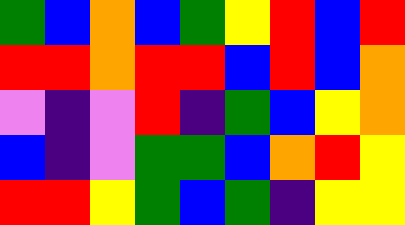[["green", "blue", "orange", "blue", "green", "yellow", "red", "blue", "red"], ["red", "red", "orange", "red", "red", "blue", "red", "blue", "orange"], ["violet", "indigo", "violet", "red", "indigo", "green", "blue", "yellow", "orange"], ["blue", "indigo", "violet", "green", "green", "blue", "orange", "red", "yellow"], ["red", "red", "yellow", "green", "blue", "green", "indigo", "yellow", "yellow"]]